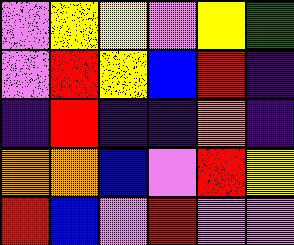[["violet", "yellow", "yellow", "violet", "yellow", "green"], ["violet", "red", "yellow", "blue", "red", "indigo"], ["indigo", "red", "indigo", "indigo", "orange", "indigo"], ["orange", "orange", "blue", "violet", "red", "yellow"], ["red", "blue", "violet", "red", "violet", "violet"]]